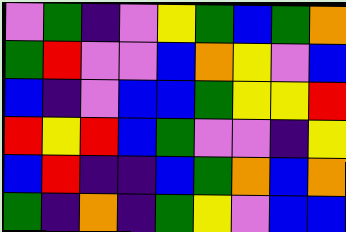[["violet", "green", "indigo", "violet", "yellow", "green", "blue", "green", "orange"], ["green", "red", "violet", "violet", "blue", "orange", "yellow", "violet", "blue"], ["blue", "indigo", "violet", "blue", "blue", "green", "yellow", "yellow", "red"], ["red", "yellow", "red", "blue", "green", "violet", "violet", "indigo", "yellow"], ["blue", "red", "indigo", "indigo", "blue", "green", "orange", "blue", "orange"], ["green", "indigo", "orange", "indigo", "green", "yellow", "violet", "blue", "blue"]]